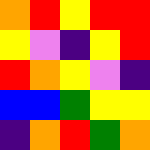[["orange", "red", "yellow", "red", "red"], ["yellow", "violet", "indigo", "yellow", "red"], ["red", "orange", "yellow", "violet", "indigo"], ["blue", "blue", "green", "yellow", "yellow"], ["indigo", "orange", "red", "green", "orange"]]